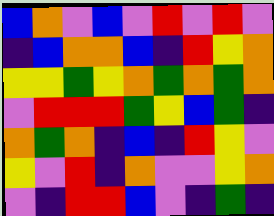[["blue", "orange", "violet", "blue", "violet", "red", "violet", "red", "violet"], ["indigo", "blue", "orange", "orange", "blue", "indigo", "red", "yellow", "orange"], ["yellow", "yellow", "green", "yellow", "orange", "green", "orange", "green", "orange"], ["violet", "red", "red", "red", "green", "yellow", "blue", "green", "indigo"], ["orange", "green", "orange", "indigo", "blue", "indigo", "red", "yellow", "violet"], ["yellow", "violet", "red", "indigo", "orange", "violet", "violet", "yellow", "orange"], ["violet", "indigo", "red", "red", "blue", "violet", "indigo", "green", "indigo"]]